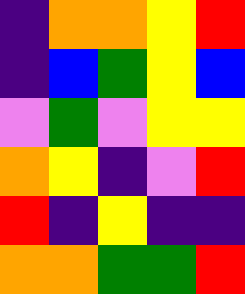[["indigo", "orange", "orange", "yellow", "red"], ["indigo", "blue", "green", "yellow", "blue"], ["violet", "green", "violet", "yellow", "yellow"], ["orange", "yellow", "indigo", "violet", "red"], ["red", "indigo", "yellow", "indigo", "indigo"], ["orange", "orange", "green", "green", "red"]]